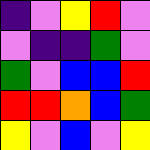[["indigo", "violet", "yellow", "red", "violet"], ["violet", "indigo", "indigo", "green", "violet"], ["green", "violet", "blue", "blue", "red"], ["red", "red", "orange", "blue", "green"], ["yellow", "violet", "blue", "violet", "yellow"]]